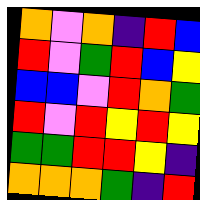[["orange", "violet", "orange", "indigo", "red", "blue"], ["red", "violet", "green", "red", "blue", "yellow"], ["blue", "blue", "violet", "red", "orange", "green"], ["red", "violet", "red", "yellow", "red", "yellow"], ["green", "green", "red", "red", "yellow", "indigo"], ["orange", "orange", "orange", "green", "indigo", "red"]]